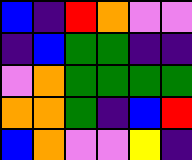[["blue", "indigo", "red", "orange", "violet", "violet"], ["indigo", "blue", "green", "green", "indigo", "indigo"], ["violet", "orange", "green", "green", "green", "green"], ["orange", "orange", "green", "indigo", "blue", "red"], ["blue", "orange", "violet", "violet", "yellow", "indigo"]]